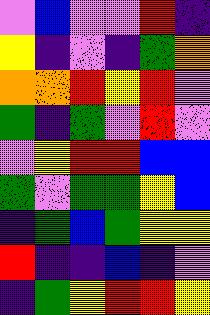[["violet", "blue", "violet", "violet", "red", "indigo"], ["yellow", "indigo", "violet", "indigo", "green", "orange"], ["orange", "orange", "red", "yellow", "red", "violet"], ["green", "indigo", "green", "violet", "red", "violet"], ["violet", "yellow", "red", "red", "blue", "blue"], ["green", "violet", "green", "green", "yellow", "blue"], ["indigo", "green", "blue", "green", "yellow", "yellow"], ["red", "indigo", "indigo", "blue", "indigo", "violet"], ["indigo", "green", "yellow", "red", "red", "yellow"]]